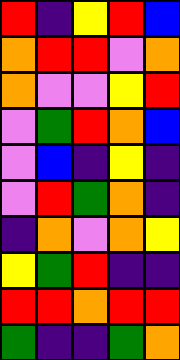[["red", "indigo", "yellow", "red", "blue"], ["orange", "red", "red", "violet", "orange"], ["orange", "violet", "violet", "yellow", "red"], ["violet", "green", "red", "orange", "blue"], ["violet", "blue", "indigo", "yellow", "indigo"], ["violet", "red", "green", "orange", "indigo"], ["indigo", "orange", "violet", "orange", "yellow"], ["yellow", "green", "red", "indigo", "indigo"], ["red", "red", "orange", "red", "red"], ["green", "indigo", "indigo", "green", "orange"]]